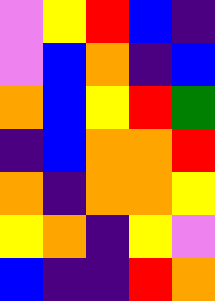[["violet", "yellow", "red", "blue", "indigo"], ["violet", "blue", "orange", "indigo", "blue"], ["orange", "blue", "yellow", "red", "green"], ["indigo", "blue", "orange", "orange", "red"], ["orange", "indigo", "orange", "orange", "yellow"], ["yellow", "orange", "indigo", "yellow", "violet"], ["blue", "indigo", "indigo", "red", "orange"]]